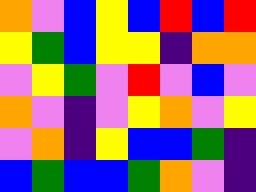[["orange", "violet", "blue", "yellow", "blue", "red", "blue", "red"], ["yellow", "green", "blue", "yellow", "yellow", "indigo", "orange", "orange"], ["violet", "yellow", "green", "violet", "red", "violet", "blue", "violet"], ["orange", "violet", "indigo", "violet", "yellow", "orange", "violet", "yellow"], ["violet", "orange", "indigo", "yellow", "blue", "blue", "green", "indigo"], ["blue", "green", "blue", "blue", "green", "orange", "violet", "indigo"]]